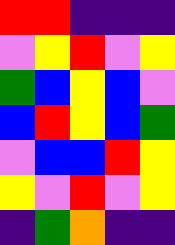[["red", "red", "indigo", "indigo", "indigo"], ["violet", "yellow", "red", "violet", "yellow"], ["green", "blue", "yellow", "blue", "violet"], ["blue", "red", "yellow", "blue", "green"], ["violet", "blue", "blue", "red", "yellow"], ["yellow", "violet", "red", "violet", "yellow"], ["indigo", "green", "orange", "indigo", "indigo"]]